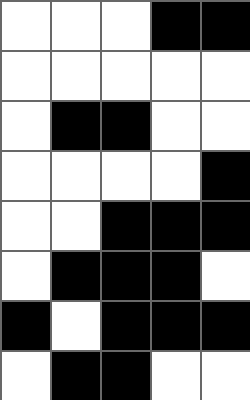[["white", "white", "white", "black", "black"], ["white", "white", "white", "white", "white"], ["white", "black", "black", "white", "white"], ["white", "white", "white", "white", "black"], ["white", "white", "black", "black", "black"], ["white", "black", "black", "black", "white"], ["black", "white", "black", "black", "black"], ["white", "black", "black", "white", "white"]]